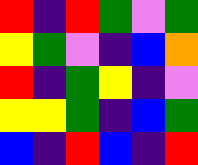[["red", "indigo", "red", "green", "violet", "green"], ["yellow", "green", "violet", "indigo", "blue", "orange"], ["red", "indigo", "green", "yellow", "indigo", "violet"], ["yellow", "yellow", "green", "indigo", "blue", "green"], ["blue", "indigo", "red", "blue", "indigo", "red"]]